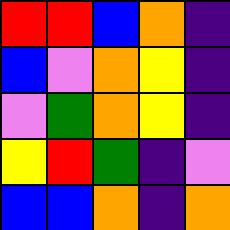[["red", "red", "blue", "orange", "indigo"], ["blue", "violet", "orange", "yellow", "indigo"], ["violet", "green", "orange", "yellow", "indigo"], ["yellow", "red", "green", "indigo", "violet"], ["blue", "blue", "orange", "indigo", "orange"]]